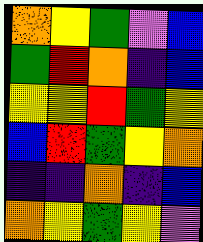[["orange", "yellow", "green", "violet", "blue"], ["green", "red", "orange", "indigo", "blue"], ["yellow", "yellow", "red", "green", "yellow"], ["blue", "red", "green", "yellow", "orange"], ["indigo", "indigo", "orange", "indigo", "blue"], ["orange", "yellow", "green", "yellow", "violet"]]